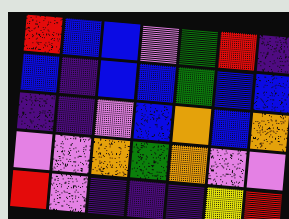[["red", "blue", "blue", "violet", "green", "red", "indigo"], ["blue", "indigo", "blue", "blue", "green", "blue", "blue"], ["indigo", "indigo", "violet", "blue", "orange", "blue", "orange"], ["violet", "violet", "orange", "green", "orange", "violet", "violet"], ["red", "violet", "indigo", "indigo", "indigo", "yellow", "red"]]